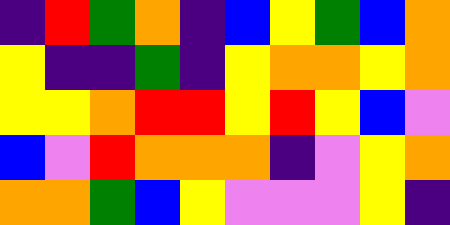[["indigo", "red", "green", "orange", "indigo", "blue", "yellow", "green", "blue", "orange"], ["yellow", "indigo", "indigo", "green", "indigo", "yellow", "orange", "orange", "yellow", "orange"], ["yellow", "yellow", "orange", "red", "red", "yellow", "red", "yellow", "blue", "violet"], ["blue", "violet", "red", "orange", "orange", "orange", "indigo", "violet", "yellow", "orange"], ["orange", "orange", "green", "blue", "yellow", "violet", "violet", "violet", "yellow", "indigo"]]